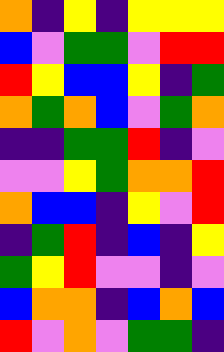[["orange", "indigo", "yellow", "indigo", "yellow", "yellow", "yellow"], ["blue", "violet", "green", "green", "violet", "red", "red"], ["red", "yellow", "blue", "blue", "yellow", "indigo", "green"], ["orange", "green", "orange", "blue", "violet", "green", "orange"], ["indigo", "indigo", "green", "green", "red", "indigo", "violet"], ["violet", "violet", "yellow", "green", "orange", "orange", "red"], ["orange", "blue", "blue", "indigo", "yellow", "violet", "red"], ["indigo", "green", "red", "indigo", "blue", "indigo", "yellow"], ["green", "yellow", "red", "violet", "violet", "indigo", "violet"], ["blue", "orange", "orange", "indigo", "blue", "orange", "blue"], ["red", "violet", "orange", "violet", "green", "green", "indigo"]]